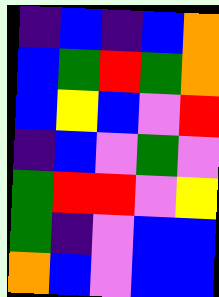[["indigo", "blue", "indigo", "blue", "orange"], ["blue", "green", "red", "green", "orange"], ["blue", "yellow", "blue", "violet", "red"], ["indigo", "blue", "violet", "green", "violet"], ["green", "red", "red", "violet", "yellow"], ["green", "indigo", "violet", "blue", "blue"], ["orange", "blue", "violet", "blue", "blue"]]